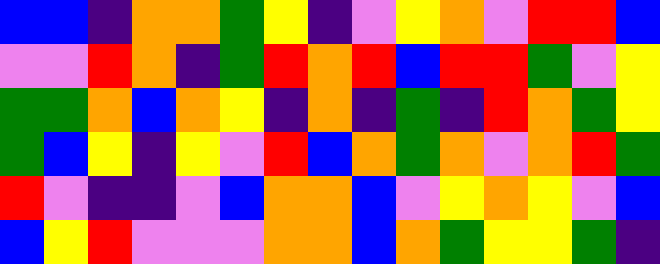[["blue", "blue", "indigo", "orange", "orange", "green", "yellow", "indigo", "violet", "yellow", "orange", "violet", "red", "red", "blue"], ["violet", "violet", "red", "orange", "indigo", "green", "red", "orange", "red", "blue", "red", "red", "green", "violet", "yellow"], ["green", "green", "orange", "blue", "orange", "yellow", "indigo", "orange", "indigo", "green", "indigo", "red", "orange", "green", "yellow"], ["green", "blue", "yellow", "indigo", "yellow", "violet", "red", "blue", "orange", "green", "orange", "violet", "orange", "red", "green"], ["red", "violet", "indigo", "indigo", "violet", "blue", "orange", "orange", "blue", "violet", "yellow", "orange", "yellow", "violet", "blue"], ["blue", "yellow", "red", "violet", "violet", "violet", "orange", "orange", "blue", "orange", "green", "yellow", "yellow", "green", "indigo"]]